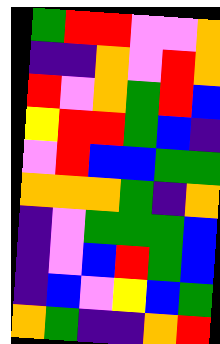[["green", "red", "red", "violet", "violet", "orange"], ["indigo", "indigo", "orange", "violet", "red", "orange"], ["red", "violet", "orange", "green", "red", "blue"], ["yellow", "red", "red", "green", "blue", "indigo"], ["violet", "red", "blue", "blue", "green", "green"], ["orange", "orange", "orange", "green", "indigo", "orange"], ["indigo", "violet", "green", "green", "green", "blue"], ["indigo", "violet", "blue", "red", "green", "blue"], ["indigo", "blue", "violet", "yellow", "blue", "green"], ["orange", "green", "indigo", "indigo", "orange", "red"]]